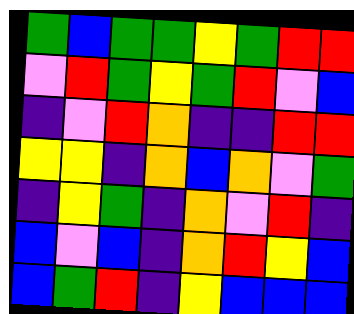[["green", "blue", "green", "green", "yellow", "green", "red", "red"], ["violet", "red", "green", "yellow", "green", "red", "violet", "blue"], ["indigo", "violet", "red", "orange", "indigo", "indigo", "red", "red"], ["yellow", "yellow", "indigo", "orange", "blue", "orange", "violet", "green"], ["indigo", "yellow", "green", "indigo", "orange", "violet", "red", "indigo"], ["blue", "violet", "blue", "indigo", "orange", "red", "yellow", "blue"], ["blue", "green", "red", "indigo", "yellow", "blue", "blue", "blue"]]